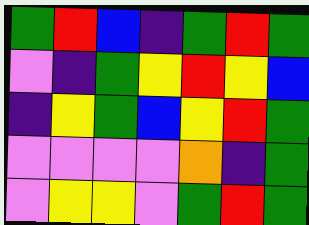[["green", "red", "blue", "indigo", "green", "red", "green"], ["violet", "indigo", "green", "yellow", "red", "yellow", "blue"], ["indigo", "yellow", "green", "blue", "yellow", "red", "green"], ["violet", "violet", "violet", "violet", "orange", "indigo", "green"], ["violet", "yellow", "yellow", "violet", "green", "red", "green"]]